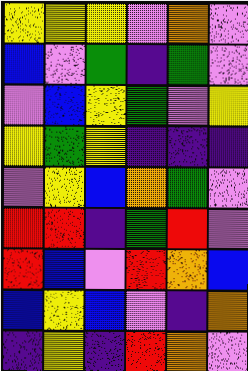[["yellow", "yellow", "yellow", "violet", "orange", "violet"], ["blue", "violet", "green", "indigo", "green", "violet"], ["violet", "blue", "yellow", "green", "violet", "yellow"], ["yellow", "green", "yellow", "indigo", "indigo", "indigo"], ["violet", "yellow", "blue", "orange", "green", "violet"], ["red", "red", "indigo", "green", "red", "violet"], ["red", "blue", "violet", "red", "orange", "blue"], ["blue", "yellow", "blue", "violet", "indigo", "orange"], ["indigo", "yellow", "indigo", "red", "orange", "violet"]]